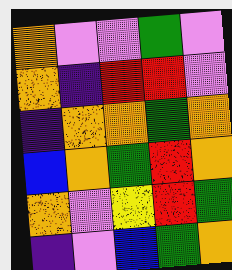[["orange", "violet", "violet", "green", "violet"], ["orange", "indigo", "red", "red", "violet"], ["indigo", "orange", "orange", "green", "orange"], ["blue", "orange", "green", "red", "orange"], ["orange", "violet", "yellow", "red", "green"], ["indigo", "violet", "blue", "green", "orange"]]